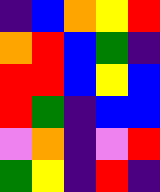[["indigo", "blue", "orange", "yellow", "red"], ["orange", "red", "blue", "green", "indigo"], ["red", "red", "blue", "yellow", "blue"], ["red", "green", "indigo", "blue", "blue"], ["violet", "orange", "indigo", "violet", "red"], ["green", "yellow", "indigo", "red", "indigo"]]